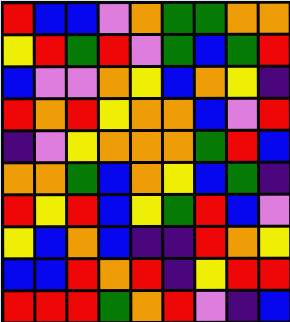[["red", "blue", "blue", "violet", "orange", "green", "green", "orange", "orange"], ["yellow", "red", "green", "red", "violet", "green", "blue", "green", "red"], ["blue", "violet", "violet", "orange", "yellow", "blue", "orange", "yellow", "indigo"], ["red", "orange", "red", "yellow", "orange", "orange", "blue", "violet", "red"], ["indigo", "violet", "yellow", "orange", "orange", "orange", "green", "red", "blue"], ["orange", "orange", "green", "blue", "orange", "yellow", "blue", "green", "indigo"], ["red", "yellow", "red", "blue", "yellow", "green", "red", "blue", "violet"], ["yellow", "blue", "orange", "blue", "indigo", "indigo", "red", "orange", "yellow"], ["blue", "blue", "red", "orange", "red", "indigo", "yellow", "red", "red"], ["red", "red", "red", "green", "orange", "red", "violet", "indigo", "blue"]]